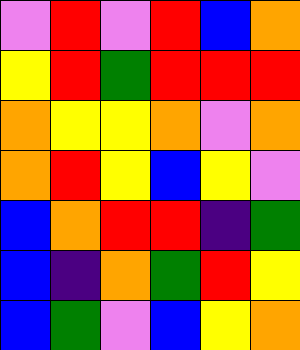[["violet", "red", "violet", "red", "blue", "orange"], ["yellow", "red", "green", "red", "red", "red"], ["orange", "yellow", "yellow", "orange", "violet", "orange"], ["orange", "red", "yellow", "blue", "yellow", "violet"], ["blue", "orange", "red", "red", "indigo", "green"], ["blue", "indigo", "orange", "green", "red", "yellow"], ["blue", "green", "violet", "blue", "yellow", "orange"]]